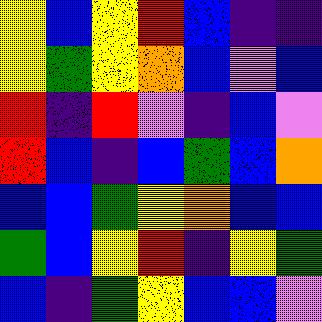[["yellow", "blue", "yellow", "red", "blue", "indigo", "indigo"], ["yellow", "green", "yellow", "orange", "blue", "violet", "blue"], ["red", "indigo", "red", "violet", "indigo", "blue", "violet"], ["red", "blue", "indigo", "blue", "green", "blue", "orange"], ["blue", "blue", "green", "yellow", "orange", "blue", "blue"], ["green", "blue", "yellow", "red", "indigo", "yellow", "green"], ["blue", "indigo", "green", "yellow", "blue", "blue", "violet"]]